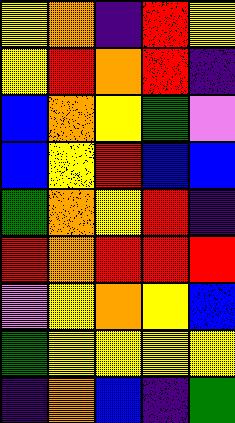[["yellow", "orange", "indigo", "red", "yellow"], ["yellow", "red", "orange", "red", "indigo"], ["blue", "orange", "yellow", "green", "violet"], ["blue", "yellow", "red", "blue", "blue"], ["green", "orange", "yellow", "red", "indigo"], ["red", "orange", "red", "red", "red"], ["violet", "yellow", "orange", "yellow", "blue"], ["green", "yellow", "yellow", "yellow", "yellow"], ["indigo", "orange", "blue", "indigo", "green"]]